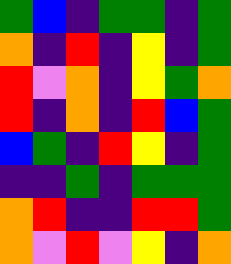[["green", "blue", "indigo", "green", "green", "indigo", "green"], ["orange", "indigo", "red", "indigo", "yellow", "indigo", "green"], ["red", "violet", "orange", "indigo", "yellow", "green", "orange"], ["red", "indigo", "orange", "indigo", "red", "blue", "green"], ["blue", "green", "indigo", "red", "yellow", "indigo", "green"], ["indigo", "indigo", "green", "indigo", "green", "green", "green"], ["orange", "red", "indigo", "indigo", "red", "red", "green"], ["orange", "violet", "red", "violet", "yellow", "indigo", "orange"]]